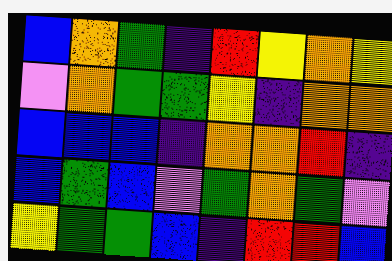[["blue", "orange", "green", "indigo", "red", "yellow", "orange", "yellow"], ["violet", "orange", "green", "green", "yellow", "indigo", "orange", "orange"], ["blue", "blue", "blue", "indigo", "orange", "orange", "red", "indigo"], ["blue", "green", "blue", "violet", "green", "orange", "green", "violet"], ["yellow", "green", "green", "blue", "indigo", "red", "red", "blue"]]